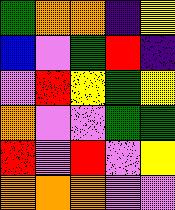[["green", "orange", "orange", "indigo", "yellow"], ["blue", "violet", "green", "red", "indigo"], ["violet", "red", "yellow", "green", "yellow"], ["orange", "violet", "violet", "green", "green"], ["red", "violet", "red", "violet", "yellow"], ["orange", "orange", "orange", "violet", "violet"]]